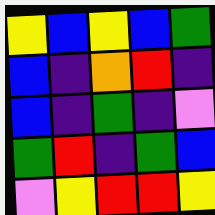[["yellow", "blue", "yellow", "blue", "green"], ["blue", "indigo", "orange", "red", "indigo"], ["blue", "indigo", "green", "indigo", "violet"], ["green", "red", "indigo", "green", "blue"], ["violet", "yellow", "red", "red", "yellow"]]